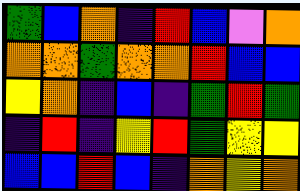[["green", "blue", "orange", "indigo", "red", "blue", "violet", "orange"], ["orange", "orange", "green", "orange", "orange", "red", "blue", "blue"], ["yellow", "orange", "indigo", "blue", "indigo", "green", "red", "green"], ["indigo", "red", "indigo", "yellow", "red", "green", "yellow", "yellow"], ["blue", "blue", "red", "blue", "indigo", "orange", "yellow", "orange"]]